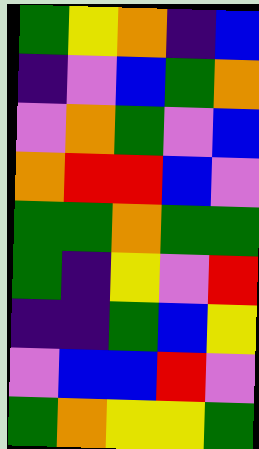[["green", "yellow", "orange", "indigo", "blue"], ["indigo", "violet", "blue", "green", "orange"], ["violet", "orange", "green", "violet", "blue"], ["orange", "red", "red", "blue", "violet"], ["green", "green", "orange", "green", "green"], ["green", "indigo", "yellow", "violet", "red"], ["indigo", "indigo", "green", "blue", "yellow"], ["violet", "blue", "blue", "red", "violet"], ["green", "orange", "yellow", "yellow", "green"]]